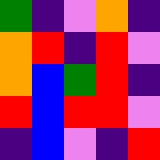[["green", "indigo", "violet", "orange", "indigo"], ["orange", "red", "indigo", "red", "violet"], ["orange", "blue", "green", "red", "indigo"], ["red", "blue", "red", "red", "violet"], ["indigo", "blue", "violet", "indigo", "red"]]